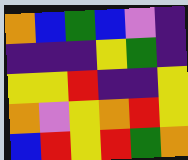[["orange", "blue", "green", "blue", "violet", "indigo"], ["indigo", "indigo", "indigo", "yellow", "green", "indigo"], ["yellow", "yellow", "red", "indigo", "indigo", "yellow"], ["orange", "violet", "yellow", "orange", "red", "yellow"], ["blue", "red", "yellow", "red", "green", "orange"]]